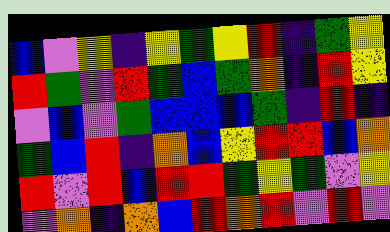[["blue", "violet", "yellow", "indigo", "yellow", "green", "yellow", "red", "indigo", "green", "yellow"], ["red", "green", "violet", "red", "green", "blue", "green", "orange", "indigo", "red", "yellow"], ["violet", "blue", "violet", "green", "blue", "blue", "blue", "green", "indigo", "red", "indigo"], ["green", "blue", "red", "indigo", "orange", "blue", "yellow", "red", "red", "blue", "orange"], ["red", "violet", "red", "blue", "red", "red", "green", "yellow", "green", "violet", "yellow"], ["violet", "orange", "indigo", "orange", "blue", "red", "orange", "red", "violet", "red", "violet"]]